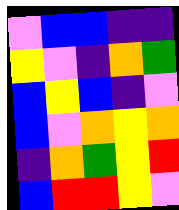[["violet", "blue", "blue", "indigo", "indigo"], ["yellow", "violet", "indigo", "orange", "green"], ["blue", "yellow", "blue", "indigo", "violet"], ["blue", "violet", "orange", "yellow", "orange"], ["indigo", "orange", "green", "yellow", "red"], ["blue", "red", "red", "yellow", "violet"]]